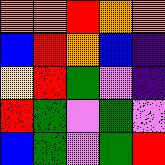[["orange", "orange", "red", "orange", "orange"], ["blue", "red", "orange", "blue", "indigo"], ["yellow", "red", "green", "violet", "indigo"], ["red", "green", "violet", "green", "violet"], ["blue", "green", "violet", "green", "red"]]